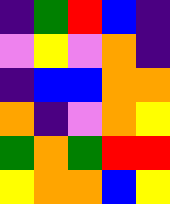[["indigo", "green", "red", "blue", "indigo"], ["violet", "yellow", "violet", "orange", "indigo"], ["indigo", "blue", "blue", "orange", "orange"], ["orange", "indigo", "violet", "orange", "yellow"], ["green", "orange", "green", "red", "red"], ["yellow", "orange", "orange", "blue", "yellow"]]